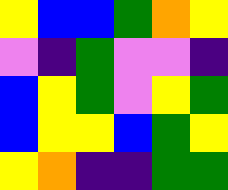[["yellow", "blue", "blue", "green", "orange", "yellow"], ["violet", "indigo", "green", "violet", "violet", "indigo"], ["blue", "yellow", "green", "violet", "yellow", "green"], ["blue", "yellow", "yellow", "blue", "green", "yellow"], ["yellow", "orange", "indigo", "indigo", "green", "green"]]